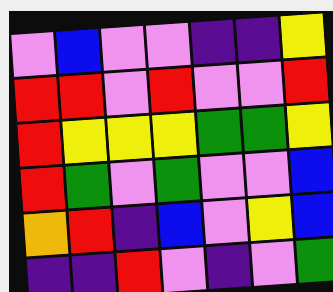[["violet", "blue", "violet", "violet", "indigo", "indigo", "yellow"], ["red", "red", "violet", "red", "violet", "violet", "red"], ["red", "yellow", "yellow", "yellow", "green", "green", "yellow"], ["red", "green", "violet", "green", "violet", "violet", "blue"], ["orange", "red", "indigo", "blue", "violet", "yellow", "blue"], ["indigo", "indigo", "red", "violet", "indigo", "violet", "green"]]